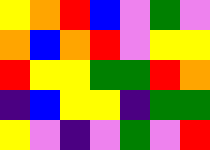[["yellow", "orange", "red", "blue", "violet", "green", "violet"], ["orange", "blue", "orange", "red", "violet", "yellow", "yellow"], ["red", "yellow", "yellow", "green", "green", "red", "orange"], ["indigo", "blue", "yellow", "yellow", "indigo", "green", "green"], ["yellow", "violet", "indigo", "violet", "green", "violet", "red"]]